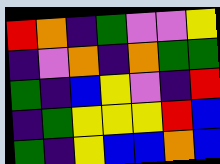[["red", "orange", "indigo", "green", "violet", "violet", "yellow"], ["indigo", "violet", "orange", "indigo", "orange", "green", "green"], ["green", "indigo", "blue", "yellow", "violet", "indigo", "red"], ["indigo", "green", "yellow", "yellow", "yellow", "red", "blue"], ["green", "indigo", "yellow", "blue", "blue", "orange", "blue"]]